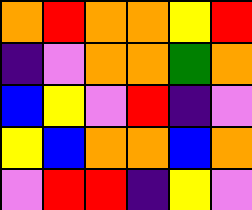[["orange", "red", "orange", "orange", "yellow", "red"], ["indigo", "violet", "orange", "orange", "green", "orange"], ["blue", "yellow", "violet", "red", "indigo", "violet"], ["yellow", "blue", "orange", "orange", "blue", "orange"], ["violet", "red", "red", "indigo", "yellow", "violet"]]